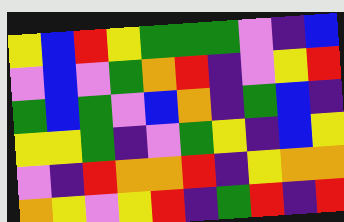[["yellow", "blue", "red", "yellow", "green", "green", "green", "violet", "indigo", "blue"], ["violet", "blue", "violet", "green", "orange", "red", "indigo", "violet", "yellow", "red"], ["green", "blue", "green", "violet", "blue", "orange", "indigo", "green", "blue", "indigo"], ["yellow", "yellow", "green", "indigo", "violet", "green", "yellow", "indigo", "blue", "yellow"], ["violet", "indigo", "red", "orange", "orange", "red", "indigo", "yellow", "orange", "orange"], ["orange", "yellow", "violet", "yellow", "red", "indigo", "green", "red", "indigo", "red"]]